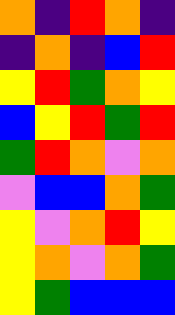[["orange", "indigo", "red", "orange", "indigo"], ["indigo", "orange", "indigo", "blue", "red"], ["yellow", "red", "green", "orange", "yellow"], ["blue", "yellow", "red", "green", "red"], ["green", "red", "orange", "violet", "orange"], ["violet", "blue", "blue", "orange", "green"], ["yellow", "violet", "orange", "red", "yellow"], ["yellow", "orange", "violet", "orange", "green"], ["yellow", "green", "blue", "blue", "blue"]]